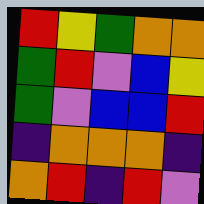[["red", "yellow", "green", "orange", "orange"], ["green", "red", "violet", "blue", "yellow"], ["green", "violet", "blue", "blue", "red"], ["indigo", "orange", "orange", "orange", "indigo"], ["orange", "red", "indigo", "red", "violet"]]